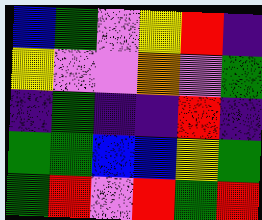[["blue", "green", "violet", "yellow", "red", "indigo"], ["yellow", "violet", "violet", "orange", "violet", "green"], ["indigo", "green", "indigo", "indigo", "red", "indigo"], ["green", "green", "blue", "blue", "yellow", "green"], ["green", "red", "violet", "red", "green", "red"]]